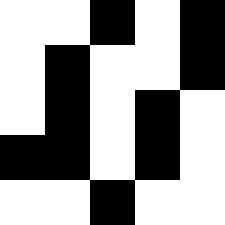[["white", "white", "black", "white", "black"], ["white", "black", "white", "white", "black"], ["white", "black", "white", "black", "white"], ["black", "black", "white", "black", "white"], ["white", "white", "black", "white", "white"]]